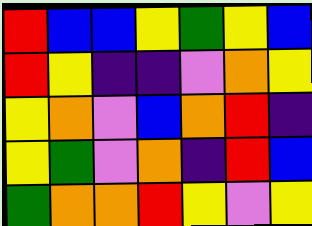[["red", "blue", "blue", "yellow", "green", "yellow", "blue"], ["red", "yellow", "indigo", "indigo", "violet", "orange", "yellow"], ["yellow", "orange", "violet", "blue", "orange", "red", "indigo"], ["yellow", "green", "violet", "orange", "indigo", "red", "blue"], ["green", "orange", "orange", "red", "yellow", "violet", "yellow"]]